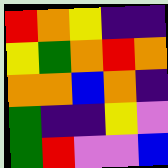[["red", "orange", "yellow", "indigo", "indigo"], ["yellow", "green", "orange", "red", "orange"], ["orange", "orange", "blue", "orange", "indigo"], ["green", "indigo", "indigo", "yellow", "violet"], ["green", "red", "violet", "violet", "blue"]]